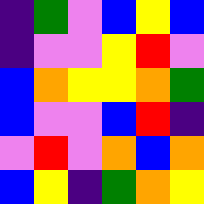[["indigo", "green", "violet", "blue", "yellow", "blue"], ["indigo", "violet", "violet", "yellow", "red", "violet"], ["blue", "orange", "yellow", "yellow", "orange", "green"], ["blue", "violet", "violet", "blue", "red", "indigo"], ["violet", "red", "violet", "orange", "blue", "orange"], ["blue", "yellow", "indigo", "green", "orange", "yellow"]]